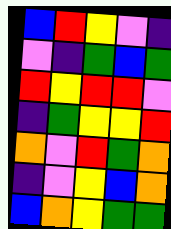[["blue", "red", "yellow", "violet", "indigo"], ["violet", "indigo", "green", "blue", "green"], ["red", "yellow", "red", "red", "violet"], ["indigo", "green", "yellow", "yellow", "red"], ["orange", "violet", "red", "green", "orange"], ["indigo", "violet", "yellow", "blue", "orange"], ["blue", "orange", "yellow", "green", "green"]]